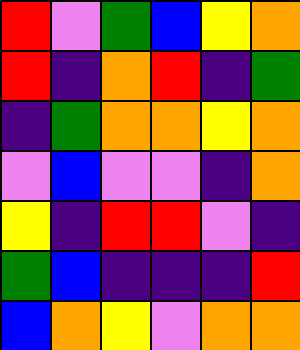[["red", "violet", "green", "blue", "yellow", "orange"], ["red", "indigo", "orange", "red", "indigo", "green"], ["indigo", "green", "orange", "orange", "yellow", "orange"], ["violet", "blue", "violet", "violet", "indigo", "orange"], ["yellow", "indigo", "red", "red", "violet", "indigo"], ["green", "blue", "indigo", "indigo", "indigo", "red"], ["blue", "orange", "yellow", "violet", "orange", "orange"]]